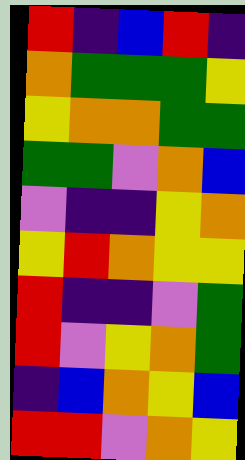[["red", "indigo", "blue", "red", "indigo"], ["orange", "green", "green", "green", "yellow"], ["yellow", "orange", "orange", "green", "green"], ["green", "green", "violet", "orange", "blue"], ["violet", "indigo", "indigo", "yellow", "orange"], ["yellow", "red", "orange", "yellow", "yellow"], ["red", "indigo", "indigo", "violet", "green"], ["red", "violet", "yellow", "orange", "green"], ["indigo", "blue", "orange", "yellow", "blue"], ["red", "red", "violet", "orange", "yellow"]]